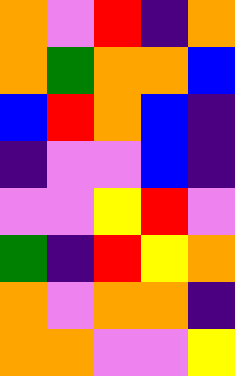[["orange", "violet", "red", "indigo", "orange"], ["orange", "green", "orange", "orange", "blue"], ["blue", "red", "orange", "blue", "indigo"], ["indigo", "violet", "violet", "blue", "indigo"], ["violet", "violet", "yellow", "red", "violet"], ["green", "indigo", "red", "yellow", "orange"], ["orange", "violet", "orange", "orange", "indigo"], ["orange", "orange", "violet", "violet", "yellow"]]